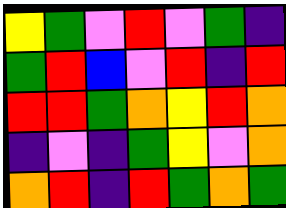[["yellow", "green", "violet", "red", "violet", "green", "indigo"], ["green", "red", "blue", "violet", "red", "indigo", "red"], ["red", "red", "green", "orange", "yellow", "red", "orange"], ["indigo", "violet", "indigo", "green", "yellow", "violet", "orange"], ["orange", "red", "indigo", "red", "green", "orange", "green"]]